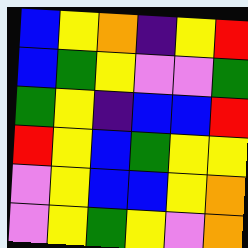[["blue", "yellow", "orange", "indigo", "yellow", "red"], ["blue", "green", "yellow", "violet", "violet", "green"], ["green", "yellow", "indigo", "blue", "blue", "red"], ["red", "yellow", "blue", "green", "yellow", "yellow"], ["violet", "yellow", "blue", "blue", "yellow", "orange"], ["violet", "yellow", "green", "yellow", "violet", "orange"]]